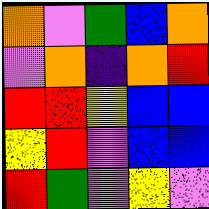[["orange", "violet", "green", "blue", "orange"], ["violet", "orange", "indigo", "orange", "red"], ["red", "red", "yellow", "blue", "blue"], ["yellow", "red", "violet", "blue", "blue"], ["red", "green", "violet", "yellow", "violet"]]